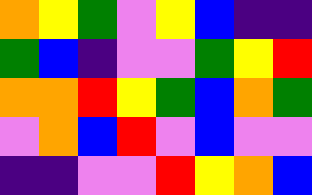[["orange", "yellow", "green", "violet", "yellow", "blue", "indigo", "indigo"], ["green", "blue", "indigo", "violet", "violet", "green", "yellow", "red"], ["orange", "orange", "red", "yellow", "green", "blue", "orange", "green"], ["violet", "orange", "blue", "red", "violet", "blue", "violet", "violet"], ["indigo", "indigo", "violet", "violet", "red", "yellow", "orange", "blue"]]